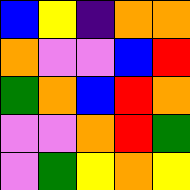[["blue", "yellow", "indigo", "orange", "orange"], ["orange", "violet", "violet", "blue", "red"], ["green", "orange", "blue", "red", "orange"], ["violet", "violet", "orange", "red", "green"], ["violet", "green", "yellow", "orange", "yellow"]]